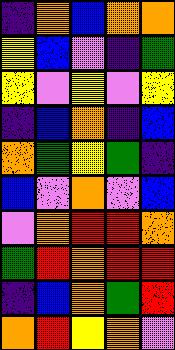[["indigo", "orange", "blue", "orange", "orange"], ["yellow", "blue", "violet", "indigo", "green"], ["yellow", "violet", "yellow", "violet", "yellow"], ["indigo", "blue", "orange", "indigo", "blue"], ["orange", "green", "yellow", "green", "indigo"], ["blue", "violet", "orange", "violet", "blue"], ["violet", "orange", "red", "red", "orange"], ["green", "red", "orange", "red", "red"], ["indigo", "blue", "orange", "green", "red"], ["orange", "red", "yellow", "orange", "violet"]]